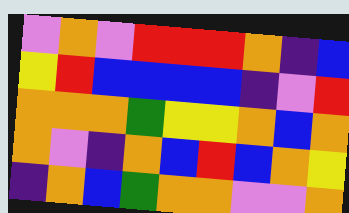[["violet", "orange", "violet", "red", "red", "red", "orange", "indigo", "blue"], ["yellow", "red", "blue", "blue", "blue", "blue", "indigo", "violet", "red"], ["orange", "orange", "orange", "green", "yellow", "yellow", "orange", "blue", "orange"], ["orange", "violet", "indigo", "orange", "blue", "red", "blue", "orange", "yellow"], ["indigo", "orange", "blue", "green", "orange", "orange", "violet", "violet", "orange"]]